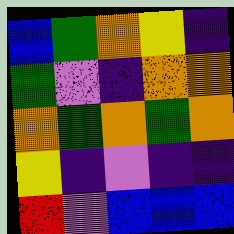[["blue", "green", "orange", "yellow", "indigo"], ["green", "violet", "indigo", "orange", "orange"], ["orange", "green", "orange", "green", "orange"], ["yellow", "indigo", "violet", "indigo", "indigo"], ["red", "violet", "blue", "blue", "blue"]]